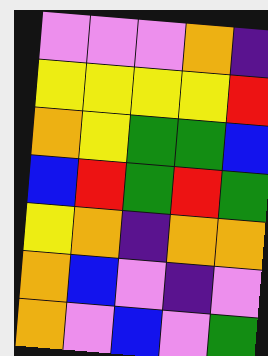[["violet", "violet", "violet", "orange", "indigo"], ["yellow", "yellow", "yellow", "yellow", "red"], ["orange", "yellow", "green", "green", "blue"], ["blue", "red", "green", "red", "green"], ["yellow", "orange", "indigo", "orange", "orange"], ["orange", "blue", "violet", "indigo", "violet"], ["orange", "violet", "blue", "violet", "green"]]